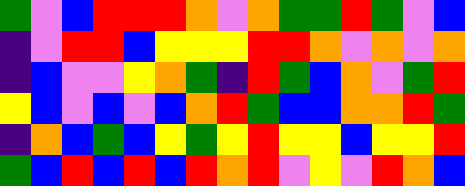[["green", "violet", "blue", "red", "red", "red", "orange", "violet", "orange", "green", "green", "red", "green", "violet", "blue"], ["indigo", "violet", "red", "red", "blue", "yellow", "yellow", "yellow", "red", "red", "orange", "violet", "orange", "violet", "orange"], ["indigo", "blue", "violet", "violet", "yellow", "orange", "green", "indigo", "red", "green", "blue", "orange", "violet", "green", "red"], ["yellow", "blue", "violet", "blue", "violet", "blue", "orange", "red", "green", "blue", "blue", "orange", "orange", "red", "green"], ["indigo", "orange", "blue", "green", "blue", "yellow", "green", "yellow", "red", "yellow", "yellow", "blue", "yellow", "yellow", "red"], ["green", "blue", "red", "blue", "red", "blue", "red", "orange", "red", "violet", "yellow", "violet", "red", "orange", "blue"]]